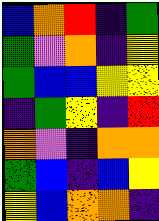[["blue", "orange", "red", "indigo", "green"], ["green", "violet", "orange", "indigo", "yellow"], ["green", "blue", "blue", "yellow", "yellow"], ["indigo", "green", "yellow", "indigo", "red"], ["orange", "violet", "indigo", "orange", "orange"], ["green", "blue", "indigo", "blue", "yellow"], ["yellow", "blue", "orange", "orange", "indigo"]]